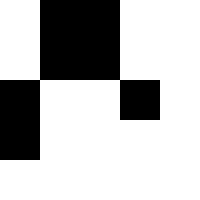[["white", "black", "black", "white", "white"], ["white", "black", "black", "white", "white"], ["black", "white", "white", "black", "white"], ["black", "white", "white", "white", "white"], ["white", "white", "white", "white", "white"]]